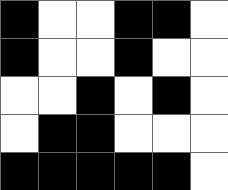[["black", "white", "white", "black", "black", "white"], ["black", "white", "white", "black", "white", "white"], ["white", "white", "black", "white", "black", "white"], ["white", "black", "black", "white", "white", "white"], ["black", "black", "black", "black", "black", "white"]]